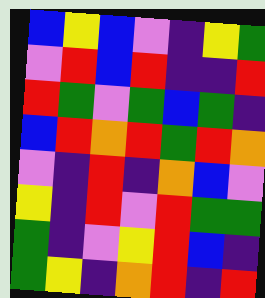[["blue", "yellow", "blue", "violet", "indigo", "yellow", "green"], ["violet", "red", "blue", "red", "indigo", "indigo", "red"], ["red", "green", "violet", "green", "blue", "green", "indigo"], ["blue", "red", "orange", "red", "green", "red", "orange"], ["violet", "indigo", "red", "indigo", "orange", "blue", "violet"], ["yellow", "indigo", "red", "violet", "red", "green", "green"], ["green", "indigo", "violet", "yellow", "red", "blue", "indigo"], ["green", "yellow", "indigo", "orange", "red", "indigo", "red"]]